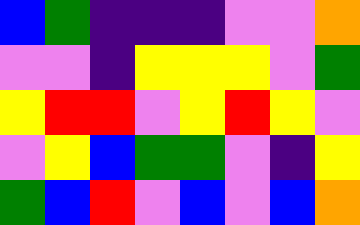[["blue", "green", "indigo", "indigo", "indigo", "violet", "violet", "orange"], ["violet", "violet", "indigo", "yellow", "yellow", "yellow", "violet", "green"], ["yellow", "red", "red", "violet", "yellow", "red", "yellow", "violet"], ["violet", "yellow", "blue", "green", "green", "violet", "indigo", "yellow"], ["green", "blue", "red", "violet", "blue", "violet", "blue", "orange"]]